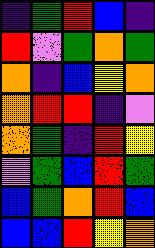[["indigo", "green", "red", "blue", "indigo"], ["red", "violet", "green", "orange", "green"], ["orange", "indigo", "blue", "yellow", "orange"], ["orange", "red", "red", "indigo", "violet"], ["orange", "green", "indigo", "red", "yellow"], ["violet", "green", "blue", "red", "green"], ["blue", "green", "orange", "red", "blue"], ["blue", "blue", "red", "yellow", "orange"]]